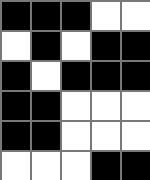[["black", "black", "black", "white", "white"], ["white", "black", "white", "black", "black"], ["black", "white", "black", "black", "black"], ["black", "black", "white", "white", "white"], ["black", "black", "white", "white", "white"], ["white", "white", "white", "black", "black"]]